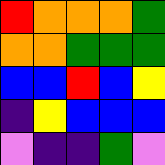[["red", "orange", "orange", "orange", "green"], ["orange", "orange", "green", "green", "green"], ["blue", "blue", "red", "blue", "yellow"], ["indigo", "yellow", "blue", "blue", "blue"], ["violet", "indigo", "indigo", "green", "violet"]]